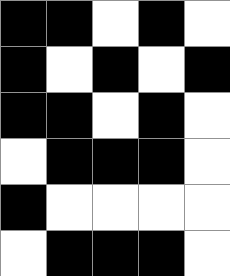[["black", "black", "white", "black", "white"], ["black", "white", "black", "white", "black"], ["black", "black", "white", "black", "white"], ["white", "black", "black", "black", "white"], ["black", "white", "white", "white", "white"], ["white", "black", "black", "black", "white"]]